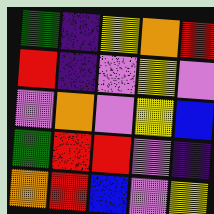[["green", "indigo", "yellow", "orange", "red"], ["red", "indigo", "violet", "yellow", "violet"], ["violet", "orange", "violet", "yellow", "blue"], ["green", "red", "red", "violet", "indigo"], ["orange", "red", "blue", "violet", "yellow"]]